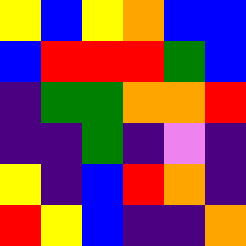[["yellow", "blue", "yellow", "orange", "blue", "blue"], ["blue", "red", "red", "red", "green", "blue"], ["indigo", "green", "green", "orange", "orange", "red"], ["indigo", "indigo", "green", "indigo", "violet", "indigo"], ["yellow", "indigo", "blue", "red", "orange", "indigo"], ["red", "yellow", "blue", "indigo", "indigo", "orange"]]